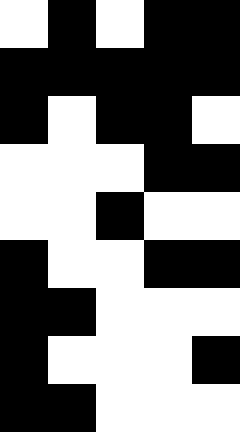[["white", "black", "white", "black", "black"], ["black", "black", "black", "black", "black"], ["black", "white", "black", "black", "white"], ["white", "white", "white", "black", "black"], ["white", "white", "black", "white", "white"], ["black", "white", "white", "black", "black"], ["black", "black", "white", "white", "white"], ["black", "white", "white", "white", "black"], ["black", "black", "white", "white", "white"]]